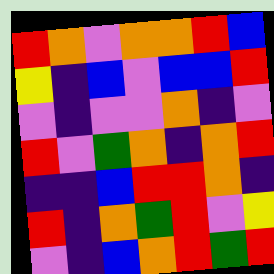[["red", "orange", "violet", "orange", "orange", "red", "blue"], ["yellow", "indigo", "blue", "violet", "blue", "blue", "red"], ["violet", "indigo", "violet", "violet", "orange", "indigo", "violet"], ["red", "violet", "green", "orange", "indigo", "orange", "red"], ["indigo", "indigo", "blue", "red", "red", "orange", "indigo"], ["red", "indigo", "orange", "green", "red", "violet", "yellow"], ["violet", "indigo", "blue", "orange", "red", "green", "red"]]